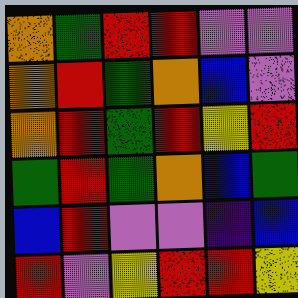[["orange", "green", "red", "red", "violet", "violet"], ["orange", "red", "green", "orange", "blue", "violet"], ["orange", "red", "green", "red", "yellow", "red"], ["green", "red", "green", "orange", "blue", "green"], ["blue", "red", "violet", "violet", "indigo", "blue"], ["red", "violet", "yellow", "red", "red", "yellow"]]